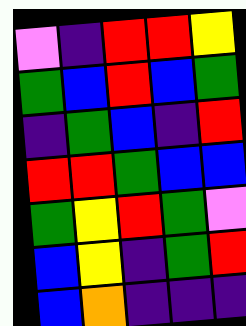[["violet", "indigo", "red", "red", "yellow"], ["green", "blue", "red", "blue", "green"], ["indigo", "green", "blue", "indigo", "red"], ["red", "red", "green", "blue", "blue"], ["green", "yellow", "red", "green", "violet"], ["blue", "yellow", "indigo", "green", "red"], ["blue", "orange", "indigo", "indigo", "indigo"]]